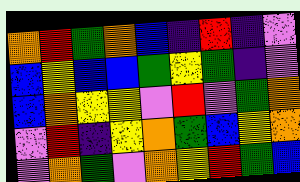[["orange", "red", "green", "orange", "blue", "indigo", "red", "indigo", "violet"], ["blue", "yellow", "blue", "blue", "green", "yellow", "green", "indigo", "violet"], ["blue", "orange", "yellow", "yellow", "violet", "red", "violet", "green", "orange"], ["violet", "red", "indigo", "yellow", "orange", "green", "blue", "yellow", "orange"], ["violet", "orange", "green", "violet", "orange", "yellow", "red", "green", "blue"]]